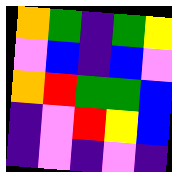[["orange", "green", "indigo", "green", "yellow"], ["violet", "blue", "indigo", "blue", "violet"], ["orange", "red", "green", "green", "blue"], ["indigo", "violet", "red", "yellow", "blue"], ["indigo", "violet", "indigo", "violet", "indigo"]]